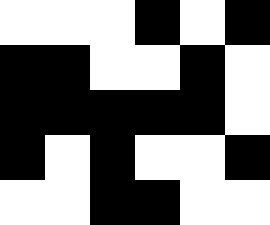[["white", "white", "white", "black", "white", "black"], ["black", "black", "white", "white", "black", "white"], ["black", "black", "black", "black", "black", "white"], ["black", "white", "black", "white", "white", "black"], ["white", "white", "black", "black", "white", "white"]]